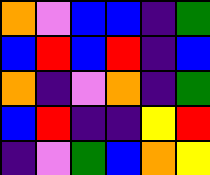[["orange", "violet", "blue", "blue", "indigo", "green"], ["blue", "red", "blue", "red", "indigo", "blue"], ["orange", "indigo", "violet", "orange", "indigo", "green"], ["blue", "red", "indigo", "indigo", "yellow", "red"], ["indigo", "violet", "green", "blue", "orange", "yellow"]]